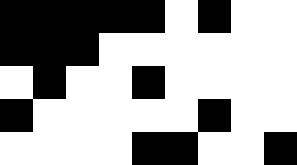[["black", "black", "black", "black", "black", "white", "black", "white", "white"], ["black", "black", "black", "white", "white", "white", "white", "white", "white"], ["white", "black", "white", "white", "black", "white", "white", "white", "white"], ["black", "white", "white", "white", "white", "white", "black", "white", "white"], ["white", "white", "white", "white", "black", "black", "white", "white", "black"]]